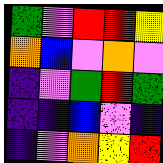[["green", "violet", "red", "red", "yellow"], ["orange", "blue", "violet", "orange", "violet"], ["indigo", "violet", "green", "red", "green"], ["indigo", "indigo", "blue", "violet", "indigo"], ["indigo", "violet", "orange", "yellow", "red"]]